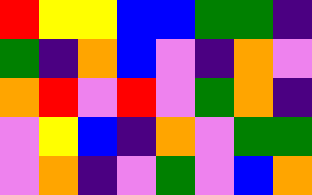[["red", "yellow", "yellow", "blue", "blue", "green", "green", "indigo"], ["green", "indigo", "orange", "blue", "violet", "indigo", "orange", "violet"], ["orange", "red", "violet", "red", "violet", "green", "orange", "indigo"], ["violet", "yellow", "blue", "indigo", "orange", "violet", "green", "green"], ["violet", "orange", "indigo", "violet", "green", "violet", "blue", "orange"]]